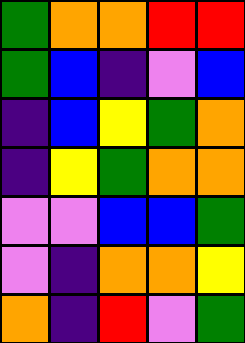[["green", "orange", "orange", "red", "red"], ["green", "blue", "indigo", "violet", "blue"], ["indigo", "blue", "yellow", "green", "orange"], ["indigo", "yellow", "green", "orange", "orange"], ["violet", "violet", "blue", "blue", "green"], ["violet", "indigo", "orange", "orange", "yellow"], ["orange", "indigo", "red", "violet", "green"]]